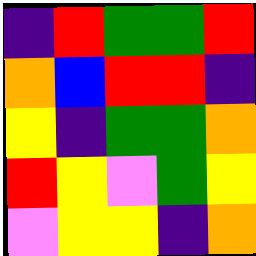[["indigo", "red", "green", "green", "red"], ["orange", "blue", "red", "red", "indigo"], ["yellow", "indigo", "green", "green", "orange"], ["red", "yellow", "violet", "green", "yellow"], ["violet", "yellow", "yellow", "indigo", "orange"]]